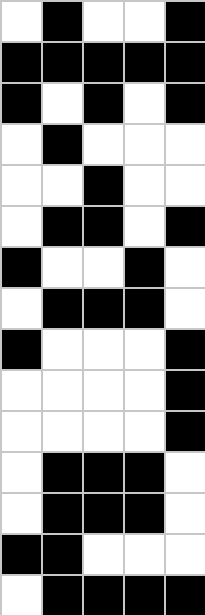[["white", "black", "white", "white", "black"], ["black", "black", "black", "black", "black"], ["black", "white", "black", "white", "black"], ["white", "black", "white", "white", "white"], ["white", "white", "black", "white", "white"], ["white", "black", "black", "white", "black"], ["black", "white", "white", "black", "white"], ["white", "black", "black", "black", "white"], ["black", "white", "white", "white", "black"], ["white", "white", "white", "white", "black"], ["white", "white", "white", "white", "black"], ["white", "black", "black", "black", "white"], ["white", "black", "black", "black", "white"], ["black", "black", "white", "white", "white"], ["white", "black", "black", "black", "black"]]